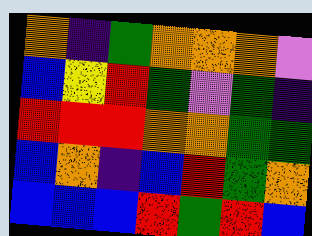[["orange", "indigo", "green", "orange", "orange", "orange", "violet"], ["blue", "yellow", "red", "green", "violet", "green", "indigo"], ["red", "red", "red", "orange", "orange", "green", "green"], ["blue", "orange", "indigo", "blue", "red", "green", "orange"], ["blue", "blue", "blue", "red", "green", "red", "blue"]]